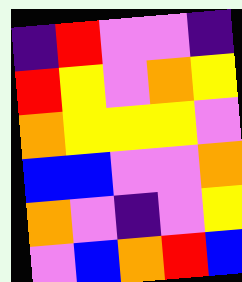[["indigo", "red", "violet", "violet", "indigo"], ["red", "yellow", "violet", "orange", "yellow"], ["orange", "yellow", "yellow", "yellow", "violet"], ["blue", "blue", "violet", "violet", "orange"], ["orange", "violet", "indigo", "violet", "yellow"], ["violet", "blue", "orange", "red", "blue"]]